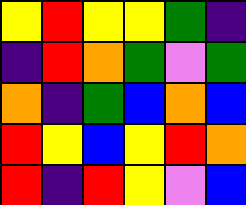[["yellow", "red", "yellow", "yellow", "green", "indigo"], ["indigo", "red", "orange", "green", "violet", "green"], ["orange", "indigo", "green", "blue", "orange", "blue"], ["red", "yellow", "blue", "yellow", "red", "orange"], ["red", "indigo", "red", "yellow", "violet", "blue"]]